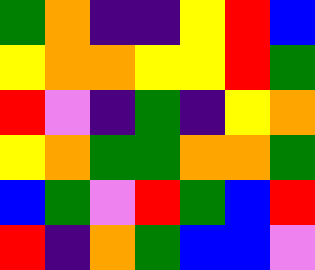[["green", "orange", "indigo", "indigo", "yellow", "red", "blue"], ["yellow", "orange", "orange", "yellow", "yellow", "red", "green"], ["red", "violet", "indigo", "green", "indigo", "yellow", "orange"], ["yellow", "orange", "green", "green", "orange", "orange", "green"], ["blue", "green", "violet", "red", "green", "blue", "red"], ["red", "indigo", "orange", "green", "blue", "blue", "violet"]]